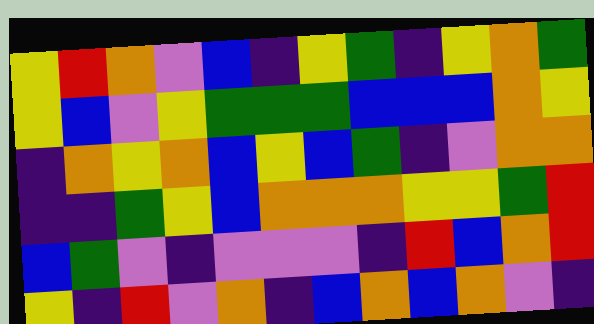[["yellow", "red", "orange", "violet", "blue", "indigo", "yellow", "green", "indigo", "yellow", "orange", "green"], ["yellow", "blue", "violet", "yellow", "green", "green", "green", "blue", "blue", "blue", "orange", "yellow"], ["indigo", "orange", "yellow", "orange", "blue", "yellow", "blue", "green", "indigo", "violet", "orange", "orange"], ["indigo", "indigo", "green", "yellow", "blue", "orange", "orange", "orange", "yellow", "yellow", "green", "red"], ["blue", "green", "violet", "indigo", "violet", "violet", "violet", "indigo", "red", "blue", "orange", "red"], ["yellow", "indigo", "red", "violet", "orange", "indigo", "blue", "orange", "blue", "orange", "violet", "indigo"]]